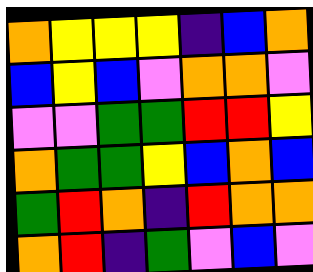[["orange", "yellow", "yellow", "yellow", "indigo", "blue", "orange"], ["blue", "yellow", "blue", "violet", "orange", "orange", "violet"], ["violet", "violet", "green", "green", "red", "red", "yellow"], ["orange", "green", "green", "yellow", "blue", "orange", "blue"], ["green", "red", "orange", "indigo", "red", "orange", "orange"], ["orange", "red", "indigo", "green", "violet", "blue", "violet"]]